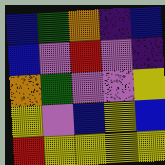[["blue", "green", "orange", "indigo", "blue"], ["blue", "violet", "red", "violet", "indigo"], ["orange", "green", "violet", "violet", "yellow"], ["yellow", "violet", "blue", "yellow", "blue"], ["red", "yellow", "yellow", "yellow", "yellow"]]